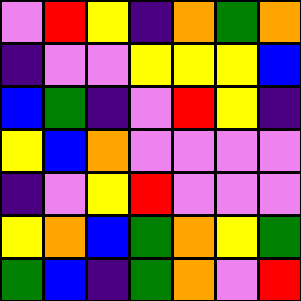[["violet", "red", "yellow", "indigo", "orange", "green", "orange"], ["indigo", "violet", "violet", "yellow", "yellow", "yellow", "blue"], ["blue", "green", "indigo", "violet", "red", "yellow", "indigo"], ["yellow", "blue", "orange", "violet", "violet", "violet", "violet"], ["indigo", "violet", "yellow", "red", "violet", "violet", "violet"], ["yellow", "orange", "blue", "green", "orange", "yellow", "green"], ["green", "blue", "indigo", "green", "orange", "violet", "red"]]